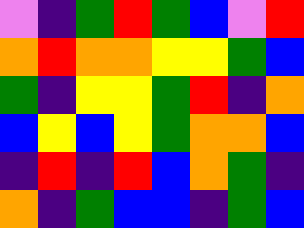[["violet", "indigo", "green", "red", "green", "blue", "violet", "red"], ["orange", "red", "orange", "orange", "yellow", "yellow", "green", "blue"], ["green", "indigo", "yellow", "yellow", "green", "red", "indigo", "orange"], ["blue", "yellow", "blue", "yellow", "green", "orange", "orange", "blue"], ["indigo", "red", "indigo", "red", "blue", "orange", "green", "indigo"], ["orange", "indigo", "green", "blue", "blue", "indigo", "green", "blue"]]